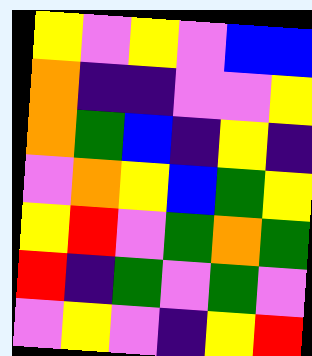[["yellow", "violet", "yellow", "violet", "blue", "blue"], ["orange", "indigo", "indigo", "violet", "violet", "yellow"], ["orange", "green", "blue", "indigo", "yellow", "indigo"], ["violet", "orange", "yellow", "blue", "green", "yellow"], ["yellow", "red", "violet", "green", "orange", "green"], ["red", "indigo", "green", "violet", "green", "violet"], ["violet", "yellow", "violet", "indigo", "yellow", "red"]]